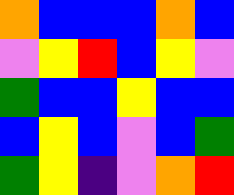[["orange", "blue", "blue", "blue", "orange", "blue"], ["violet", "yellow", "red", "blue", "yellow", "violet"], ["green", "blue", "blue", "yellow", "blue", "blue"], ["blue", "yellow", "blue", "violet", "blue", "green"], ["green", "yellow", "indigo", "violet", "orange", "red"]]